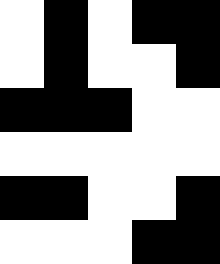[["white", "black", "white", "black", "black"], ["white", "black", "white", "white", "black"], ["black", "black", "black", "white", "white"], ["white", "white", "white", "white", "white"], ["black", "black", "white", "white", "black"], ["white", "white", "white", "black", "black"]]